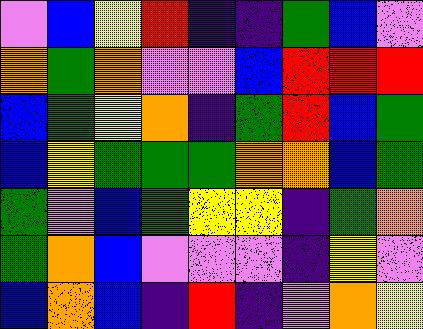[["violet", "blue", "yellow", "red", "indigo", "indigo", "green", "blue", "violet"], ["orange", "green", "orange", "violet", "violet", "blue", "red", "red", "red"], ["blue", "green", "yellow", "orange", "indigo", "green", "red", "blue", "green"], ["blue", "yellow", "green", "green", "green", "orange", "orange", "blue", "green"], ["green", "violet", "blue", "green", "yellow", "yellow", "indigo", "green", "orange"], ["green", "orange", "blue", "violet", "violet", "violet", "indigo", "yellow", "violet"], ["blue", "orange", "blue", "indigo", "red", "indigo", "violet", "orange", "yellow"]]